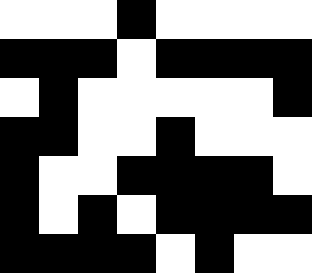[["white", "white", "white", "black", "white", "white", "white", "white"], ["black", "black", "black", "white", "black", "black", "black", "black"], ["white", "black", "white", "white", "white", "white", "white", "black"], ["black", "black", "white", "white", "black", "white", "white", "white"], ["black", "white", "white", "black", "black", "black", "black", "white"], ["black", "white", "black", "white", "black", "black", "black", "black"], ["black", "black", "black", "black", "white", "black", "white", "white"]]